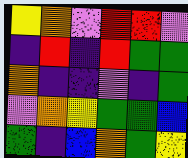[["yellow", "orange", "violet", "red", "red", "violet"], ["indigo", "red", "indigo", "red", "green", "green"], ["orange", "indigo", "indigo", "violet", "indigo", "green"], ["violet", "orange", "yellow", "green", "green", "blue"], ["green", "indigo", "blue", "orange", "green", "yellow"]]